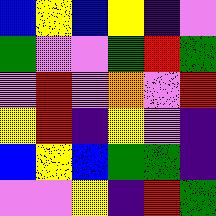[["blue", "yellow", "blue", "yellow", "indigo", "violet"], ["green", "violet", "violet", "green", "red", "green"], ["violet", "red", "violet", "orange", "violet", "red"], ["yellow", "red", "indigo", "yellow", "violet", "indigo"], ["blue", "yellow", "blue", "green", "green", "indigo"], ["violet", "violet", "yellow", "indigo", "red", "green"]]